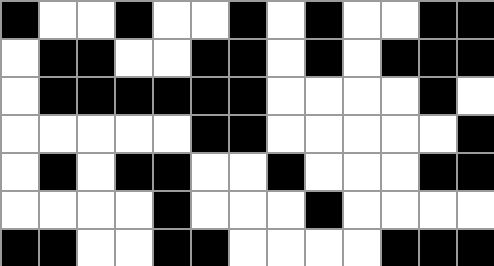[["black", "white", "white", "black", "white", "white", "black", "white", "black", "white", "white", "black", "black"], ["white", "black", "black", "white", "white", "black", "black", "white", "black", "white", "black", "black", "black"], ["white", "black", "black", "black", "black", "black", "black", "white", "white", "white", "white", "black", "white"], ["white", "white", "white", "white", "white", "black", "black", "white", "white", "white", "white", "white", "black"], ["white", "black", "white", "black", "black", "white", "white", "black", "white", "white", "white", "black", "black"], ["white", "white", "white", "white", "black", "white", "white", "white", "black", "white", "white", "white", "white"], ["black", "black", "white", "white", "black", "black", "white", "white", "white", "white", "black", "black", "black"]]